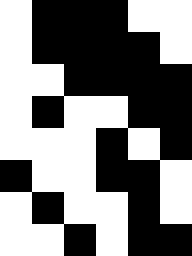[["white", "black", "black", "black", "white", "white"], ["white", "black", "black", "black", "black", "white"], ["white", "white", "black", "black", "black", "black"], ["white", "black", "white", "white", "black", "black"], ["white", "white", "white", "black", "white", "black"], ["black", "white", "white", "black", "black", "white"], ["white", "black", "white", "white", "black", "white"], ["white", "white", "black", "white", "black", "black"]]